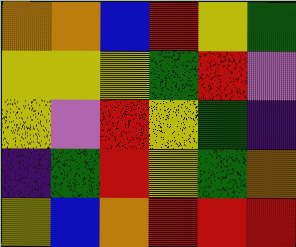[["orange", "orange", "blue", "red", "yellow", "green"], ["yellow", "yellow", "yellow", "green", "red", "violet"], ["yellow", "violet", "red", "yellow", "green", "indigo"], ["indigo", "green", "red", "yellow", "green", "orange"], ["yellow", "blue", "orange", "red", "red", "red"]]